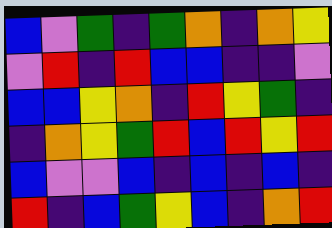[["blue", "violet", "green", "indigo", "green", "orange", "indigo", "orange", "yellow"], ["violet", "red", "indigo", "red", "blue", "blue", "indigo", "indigo", "violet"], ["blue", "blue", "yellow", "orange", "indigo", "red", "yellow", "green", "indigo"], ["indigo", "orange", "yellow", "green", "red", "blue", "red", "yellow", "red"], ["blue", "violet", "violet", "blue", "indigo", "blue", "indigo", "blue", "indigo"], ["red", "indigo", "blue", "green", "yellow", "blue", "indigo", "orange", "red"]]